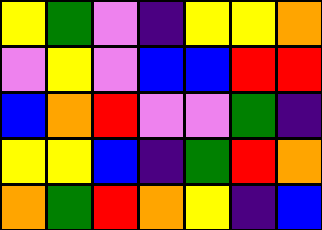[["yellow", "green", "violet", "indigo", "yellow", "yellow", "orange"], ["violet", "yellow", "violet", "blue", "blue", "red", "red"], ["blue", "orange", "red", "violet", "violet", "green", "indigo"], ["yellow", "yellow", "blue", "indigo", "green", "red", "orange"], ["orange", "green", "red", "orange", "yellow", "indigo", "blue"]]